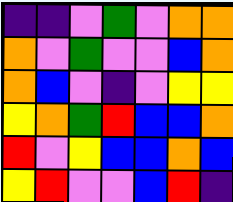[["indigo", "indigo", "violet", "green", "violet", "orange", "orange"], ["orange", "violet", "green", "violet", "violet", "blue", "orange"], ["orange", "blue", "violet", "indigo", "violet", "yellow", "yellow"], ["yellow", "orange", "green", "red", "blue", "blue", "orange"], ["red", "violet", "yellow", "blue", "blue", "orange", "blue"], ["yellow", "red", "violet", "violet", "blue", "red", "indigo"]]